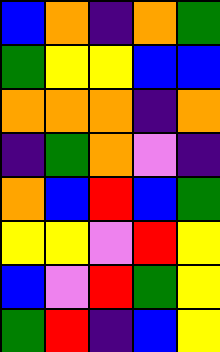[["blue", "orange", "indigo", "orange", "green"], ["green", "yellow", "yellow", "blue", "blue"], ["orange", "orange", "orange", "indigo", "orange"], ["indigo", "green", "orange", "violet", "indigo"], ["orange", "blue", "red", "blue", "green"], ["yellow", "yellow", "violet", "red", "yellow"], ["blue", "violet", "red", "green", "yellow"], ["green", "red", "indigo", "blue", "yellow"]]